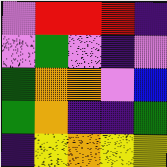[["violet", "red", "red", "red", "indigo"], ["violet", "green", "violet", "indigo", "violet"], ["green", "orange", "orange", "violet", "blue"], ["green", "orange", "indigo", "indigo", "green"], ["indigo", "yellow", "orange", "yellow", "yellow"]]